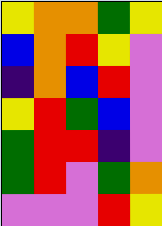[["yellow", "orange", "orange", "green", "yellow"], ["blue", "orange", "red", "yellow", "violet"], ["indigo", "orange", "blue", "red", "violet"], ["yellow", "red", "green", "blue", "violet"], ["green", "red", "red", "indigo", "violet"], ["green", "red", "violet", "green", "orange"], ["violet", "violet", "violet", "red", "yellow"]]